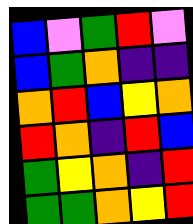[["blue", "violet", "green", "red", "violet"], ["blue", "green", "orange", "indigo", "indigo"], ["orange", "red", "blue", "yellow", "orange"], ["red", "orange", "indigo", "red", "blue"], ["green", "yellow", "orange", "indigo", "red"], ["green", "green", "orange", "yellow", "red"]]